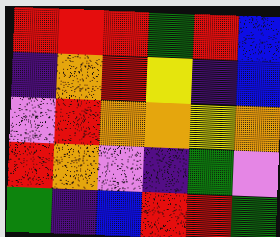[["red", "red", "red", "green", "red", "blue"], ["indigo", "orange", "red", "yellow", "indigo", "blue"], ["violet", "red", "orange", "orange", "yellow", "orange"], ["red", "orange", "violet", "indigo", "green", "violet"], ["green", "indigo", "blue", "red", "red", "green"]]